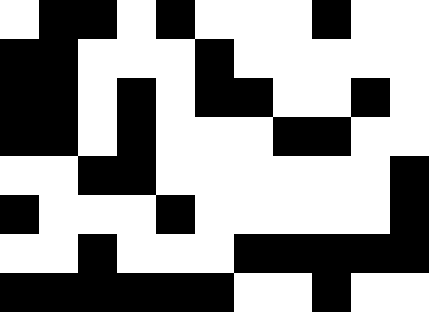[["white", "black", "black", "white", "black", "white", "white", "white", "black", "white", "white"], ["black", "black", "white", "white", "white", "black", "white", "white", "white", "white", "white"], ["black", "black", "white", "black", "white", "black", "black", "white", "white", "black", "white"], ["black", "black", "white", "black", "white", "white", "white", "black", "black", "white", "white"], ["white", "white", "black", "black", "white", "white", "white", "white", "white", "white", "black"], ["black", "white", "white", "white", "black", "white", "white", "white", "white", "white", "black"], ["white", "white", "black", "white", "white", "white", "black", "black", "black", "black", "black"], ["black", "black", "black", "black", "black", "black", "white", "white", "black", "white", "white"]]